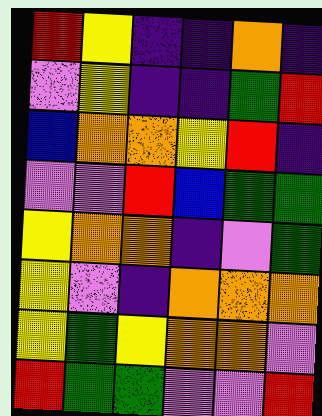[["red", "yellow", "indigo", "indigo", "orange", "indigo"], ["violet", "yellow", "indigo", "indigo", "green", "red"], ["blue", "orange", "orange", "yellow", "red", "indigo"], ["violet", "violet", "red", "blue", "green", "green"], ["yellow", "orange", "orange", "indigo", "violet", "green"], ["yellow", "violet", "indigo", "orange", "orange", "orange"], ["yellow", "green", "yellow", "orange", "orange", "violet"], ["red", "green", "green", "violet", "violet", "red"]]